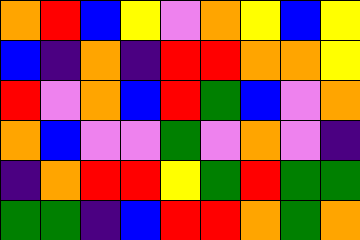[["orange", "red", "blue", "yellow", "violet", "orange", "yellow", "blue", "yellow"], ["blue", "indigo", "orange", "indigo", "red", "red", "orange", "orange", "yellow"], ["red", "violet", "orange", "blue", "red", "green", "blue", "violet", "orange"], ["orange", "blue", "violet", "violet", "green", "violet", "orange", "violet", "indigo"], ["indigo", "orange", "red", "red", "yellow", "green", "red", "green", "green"], ["green", "green", "indigo", "blue", "red", "red", "orange", "green", "orange"]]